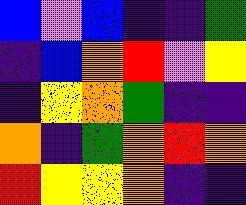[["blue", "violet", "blue", "indigo", "indigo", "green"], ["indigo", "blue", "orange", "red", "violet", "yellow"], ["indigo", "yellow", "orange", "green", "indigo", "indigo"], ["orange", "indigo", "green", "orange", "red", "orange"], ["red", "yellow", "yellow", "orange", "indigo", "indigo"]]